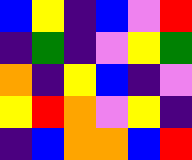[["blue", "yellow", "indigo", "blue", "violet", "red"], ["indigo", "green", "indigo", "violet", "yellow", "green"], ["orange", "indigo", "yellow", "blue", "indigo", "violet"], ["yellow", "red", "orange", "violet", "yellow", "indigo"], ["indigo", "blue", "orange", "orange", "blue", "red"]]